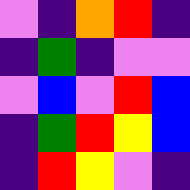[["violet", "indigo", "orange", "red", "indigo"], ["indigo", "green", "indigo", "violet", "violet"], ["violet", "blue", "violet", "red", "blue"], ["indigo", "green", "red", "yellow", "blue"], ["indigo", "red", "yellow", "violet", "indigo"]]